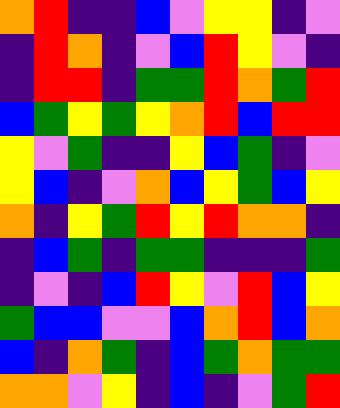[["orange", "red", "indigo", "indigo", "blue", "violet", "yellow", "yellow", "indigo", "violet"], ["indigo", "red", "orange", "indigo", "violet", "blue", "red", "yellow", "violet", "indigo"], ["indigo", "red", "red", "indigo", "green", "green", "red", "orange", "green", "red"], ["blue", "green", "yellow", "green", "yellow", "orange", "red", "blue", "red", "red"], ["yellow", "violet", "green", "indigo", "indigo", "yellow", "blue", "green", "indigo", "violet"], ["yellow", "blue", "indigo", "violet", "orange", "blue", "yellow", "green", "blue", "yellow"], ["orange", "indigo", "yellow", "green", "red", "yellow", "red", "orange", "orange", "indigo"], ["indigo", "blue", "green", "indigo", "green", "green", "indigo", "indigo", "indigo", "green"], ["indigo", "violet", "indigo", "blue", "red", "yellow", "violet", "red", "blue", "yellow"], ["green", "blue", "blue", "violet", "violet", "blue", "orange", "red", "blue", "orange"], ["blue", "indigo", "orange", "green", "indigo", "blue", "green", "orange", "green", "green"], ["orange", "orange", "violet", "yellow", "indigo", "blue", "indigo", "violet", "green", "red"]]